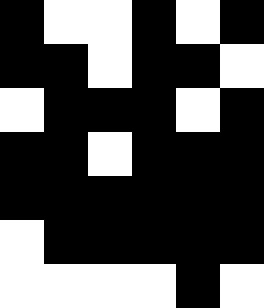[["black", "white", "white", "black", "white", "black"], ["black", "black", "white", "black", "black", "white"], ["white", "black", "black", "black", "white", "black"], ["black", "black", "white", "black", "black", "black"], ["black", "black", "black", "black", "black", "black"], ["white", "black", "black", "black", "black", "black"], ["white", "white", "white", "white", "black", "white"]]